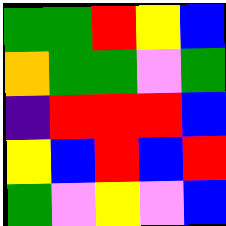[["green", "green", "red", "yellow", "blue"], ["orange", "green", "green", "violet", "green"], ["indigo", "red", "red", "red", "blue"], ["yellow", "blue", "red", "blue", "red"], ["green", "violet", "yellow", "violet", "blue"]]